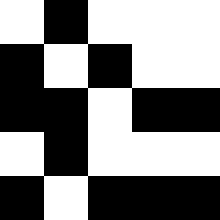[["white", "black", "white", "white", "white"], ["black", "white", "black", "white", "white"], ["black", "black", "white", "black", "black"], ["white", "black", "white", "white", "white"], ["black", "white", "black", "black", "black"]]